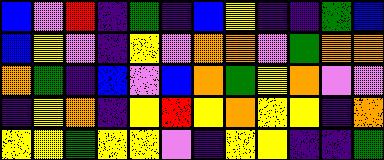[["blue", "violet", "red", "indigo", "green", "indigo", "blue", "yellow", "indigo", "indigo", "green", "blue"], ["blue", "yellow", "violet", "indigo", "yellow", "violet", "orange", "orange", "violet", "green", "orange", "orange"], ["orange", "green", "indigo", "blue", "violet", "blue", "orange", "green", "yellow", "orange", "violet", "violet"], ["indigo", "yellow", "orange", "indigo", "yellow", "red", "yellow", "orange", "yellow", "yellow", "indigo", "orange"], ["yellow", "yellow", "green", "yellow", "yellow", "violet", "indigo", "yellow", "yellow", "indigo", "indigo", "green"]]